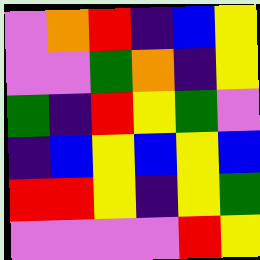[["violet", "orange", "red", "indigo", "blue", "yellow"], ["violet", "violet", "green", "orange", "indigo", "yellow"], ["green", "indigo", "red", "yellow", "green", "violet"], ["indigo", "blue", "yellow", "blue", "yellow", "blue"], ["red", "red", "yellow", "indigo", "yellow", "green"], ["violet", "violet", "violet", "violet", "red", "yellow"]]